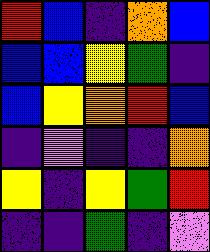[["red", "blue", "indigo", "orange", "blue"], ["blue", "blue", "yellow", "green", "indigo"], ["blue", "yellow", "orange", "red", "blue"], ["indigo", "violet", "indigo", "indigo", "orange"], ["yellow", "indigo", "yellow", "green", "red"], ["indigo", "indigo", "green", "indigo", "violet"]]